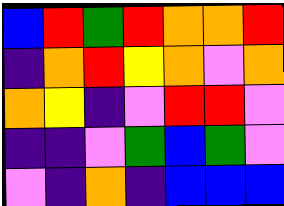[["blue", "red", "green", "red", "orange", "orange", "red"], ["indigo", "orange", "red", "yellow", "orange", "violet", "orange"], ["orange", "yellow", "indigo", "violet", "red", "red", "violet"], ["indigo", "indigo", "violet", "green", "blue", "green", "violet"], ["violet", "indigo", "orange", "indigo", "blue", "blue", "blue"]]